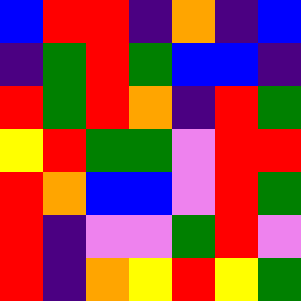[["blue", "red", "red", "indigo", "orange", "indigo", "blue"], ["indigo", "green", "red", "green", "blue", "blue", "indigo"], ["red", "green", "red", "orange", "indigo", "red", "green"], ["yellow", "red", "green", "green", "violet", "red", "red"], ["red", "orange", "blue", "blue", "violet", "red", "green"], ["red", "indigo", "violet", "violet", "green", "red", "violet"], ["red", "indigo", "orange", "yellow", "red", "yellow", "green"]]